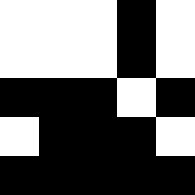[["white", "white", "white", "black", "white"], ["white", "white", "white", "black", "white"], ["black", "black", "black", "white", "black"], ["white", "black", "black", "black", "white"], ["black", "black", "black", "black", "black"]]